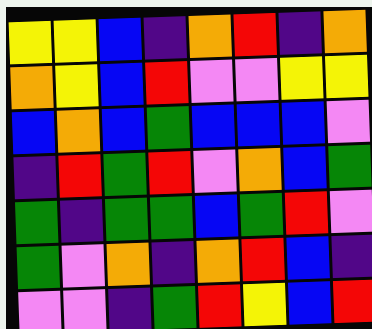[["yellow", "yellow", "blue", "indigo", "orange", "red", "indigo", "orange"], ["orange", "yellow", "blue", "red", "violet", "violet", "yellow", "yellow"], ["blue", "orange", "blue", "green", "blue", "blue", "blue", "violet"], ["indigo", "red", "green", "red", "violet", "orange", "blue", "green"], ["green", "indigo", "green", "green", "blue", "green", "red", "violet"], ["green", "violet", "orange", "indigo", "orange", "red", "blue", "indigo"], ["violet", "violet", "indigo", "green", "red", "yellow", "blue", "red"]]